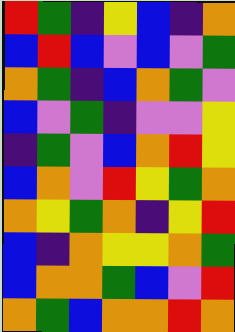[["red", "green", "indigo", "yellow", "blue", "indigo", "orange"], ["blue", "red", "blue", "violet", "blue", "violet", "green"], ["orange", "green", "indigo", "blue", "orange", "green", "violet"], ["blue", "violet", "green", "indigo", "violet", "violet", "yellow"], ["indigo", "green", "violet", "blue", "orange", "red", "yellow"], ["blue", "orange", "violet", "red", "yellow", "green", "orange"], ["orange", "yellow", "green", "orange", "indigo", "yellow", "red"], ["blue", "indigo", "orange", "yellow", "yellow", "orange", "green"], ["blue", "orange", "orange", "green", "blue", "violet", "red"], ["orange", "green", "blue", "orange", "orange", "red", "orange"]]